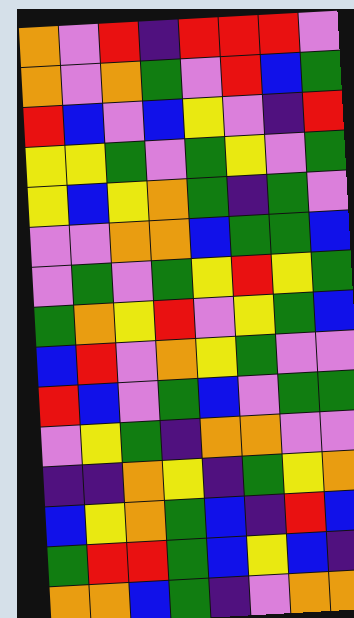[["orange", "violet", "red", "indigo", "red", "red", "red", "violet"], ["orange", "violet", "orange", "green", "violet", "red", "blue", "green"], ["red", "blue", "violet", "blue", "yellow", "violet", "indigo", "red"], ["yellow", "yellow", "green", "violet", "green", "yellow", "violet", "green"], ["yellow", "blue", "yellow", "orange", "green", "indigo", "green", "violet"], ["violet", "violet", "orange", "orange", "blue", "green", "green", "blue"], ["violet", "green", "violet", "green", "yellow", "red", "yellow", "green"], ["green", "orange", "yellow", "red", "violet", "yellow", "green", "blue"], ["blue", "red", "violet", "orange", "yellow", "green", "violet", "violet"], ["red", "blue", "violet", "green", "blue", "violet", "green", "green"], ["violet", "yellow", "green", "indigo", "orange", "orange", "violet", "violet"], ["indigo", "indigo", "orange", "yellow", "indigo", "green", "yellow", "orange"], ["blue", "yellow", "orange", "green", "blue", "indigo", "red", "blue"], ["green", "red", "red", "green", "blue", "yellow", "blue", "indigo"], ["orange", "orange", "blue", "green", "indigo", "violet", "orange", "orange"]]